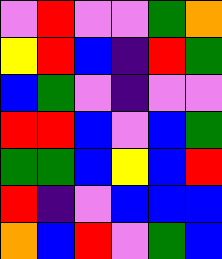[["violet", "red", "violet", "violet", "green", "orange"], ["yellow", "red", "blue", "indigo", "red", "green"], ["blue", "green", "violet", "indigo", "violet", "violet"], ["red", "red", "blue", "violet", "blue", "green"], ["green", "green", "blue", "yellow", "blue", "red"], ["red", "indigo", "violet", "blue", "blue", "blue"], ["orange", "blue", "red", "violet", "green", "blue"]]